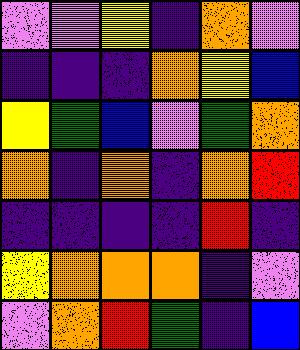[["violet", "violet", "yellow", "indigo", "orange", "violet"], ["indigo", "indigo", "indigo", "orange", "yellow", "blue"], ["yellow", "green", "blue", "violet", "green", "orange"], ["orange", "indigo", "orange", "indigo", "orange", "red"], ["indigo", "indigo", "indigo", "indigo", "red", "indigo"], ["yellow", "orange", "orange", "orange", "indigo", "violet"], ["violet", "orange", "red", "green", "indigo", "blue"]]